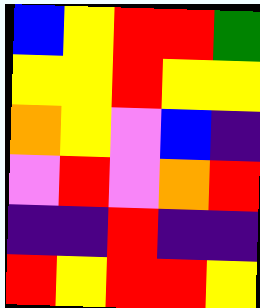[["blue", "yellow", "red", "red", "green"], ["yellow", "yellow", "red", "yellow", "yellow"], ["orange", "yellow", "violet", "blue", "indigo"], ["violet", "red", "violet", "orange", "red"], ["indigo", "indigo", "red", "indigo", "indigo"], ["red", "yellow", "red", "red", "yellow"]]